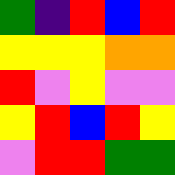[["green", "indigo", "red", "blue", "red"], ["yellow", "yellow", "yellow", "orange", "orange"], ["red", "violet", "yellow", "violet", "violet"], ["yellow", "red", "blue", "red", "yellow"], ["violet", "red", "red", "green", "green"]]